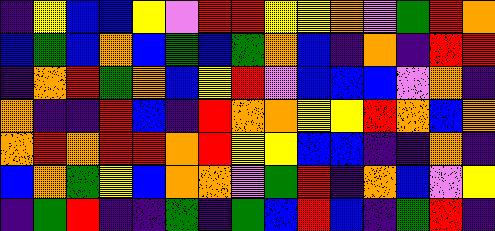[["indigo", "yellow", "blue", "blue", "yellow", "violet", "red", "red", "yellow", "yellow", "orange", "violet", "green", "red", "orange"], ["blue", "green", "blue", "orange", "blue", "green", "blue", "green", "orange", "blue", "indigo", "orange", "indigo", "red", "red"], ["indigo", "orange", "red", "green", "orange", "blue", "yellow", "red", "violet", "blue", "blue", "blue", "violet", "orange", "indigo"], ["orange", "indigo", "indigo", "red", "blue", "indigo", "red", "orange", "orange", "yellow", "yellow", "red", "orange", "blue", "orange"], ["orange", "red", "orange", "red", "red", "orange", "red", "yellow", "yellow", "blue", "blue", "indigo", "indigo", "orange", "indigo"], ["blue", "orange", "green", "yellow", "blue", "orange", "orange", "violet", "green", "red", "indigo", "orange", "blue", "violet", "yellow"], ["indigo", "green", "red", "indigo", "indigo", "green", "indigo", "green", "blue", "red", "blue", "indigo", "green", "red", "indigo"]]